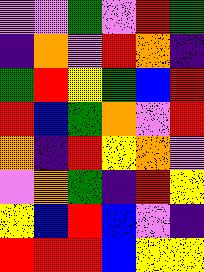[["violet", "violet", "green", "violet", "red", "green"], ["indigo", "orange", "violet", "red", "orange", "indigo"], ["green", "red", "yellow", "green", "blue", "red"], ["red", "blue", "green", "orange", "violet", "red"], ["orange", "indigo", "red", "yellow", "orange", "violet"], ["violet", "orange", "green", "indigo", "red", "yellow"], ["yellow", "blue", "red", "blue", "violet", "indigo"], ["red", "red", "red", "blue", "yellow", "yellow"]]